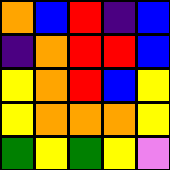[["orange", "blue", "red", "indigo", "blue"], ["indigo", "orange", "red", "red", "blue"], ["yellow", "orange", "red", "blue", "yellow"], ["yellow", "orange", "orange", "orange", "yellow"], ["green", "yellow", "green", "yellow", "violet"]]